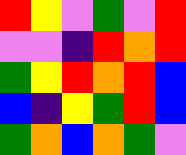[["red", "yellow", "violet", "green", "violet", "red"], ["violet", "violet", "indigo", "red", "orange", "red"], ["green", "yellow", "red", "orange", "red", "blue"], ["blue", "indigo", "yellow", "green", "red", "blue"], ["green", "orange", "blue", "orange", "green", "violet"]]